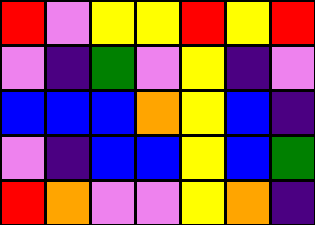[["red", "violet", "yellow", "yellow", "red", "yellow", "red"], ["violet", "indigo", "green", "violet", "yellow", "indigo", "violet"], ["blue", "blue", "blue", "orange", "yellow", "blue", "indigo"], ["violet", "indigo", "blue", "blue", "yellow", "blue", "green"], ["red", "orange", "violet", "violet", "yellow", "orange", "indigo"]]